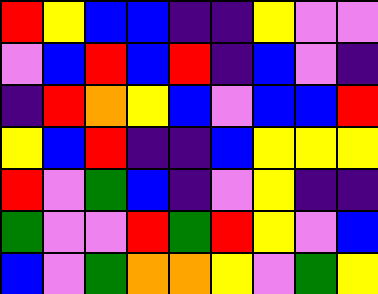[["red", "yellow", "blue", "blue", "indigo", "indigo", "yellow", "violet", "violet"], ["violet", "blue", "red", "blue", "red", "indigo", "blue", "violet", "indigo"], ["indigo", "red", "orange", "yellow", "blue", "violet", "blue", "blue", "red"], ["yellow", "blue", "red", "indigo", "indigo", "blue", "yellow", "yellow", "yellow"], ["red", "violet", "green", "blue", "indigo", "violet", "yellow", "indigo", "indigo"], ["green", "violet", "violet", "red", "green", "red", "yellow", "violet", "blue"], ["blue", "violet", "green", "orange", "orange", "yellow", "violet", "green", "yellow"]]